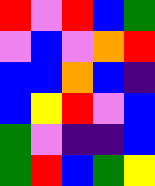[["red", "violet", "red", "blue", "green"], ["violet", "blue", "violet", "orange", "red"], ["blue", "blue", "orange", "blue", "indigo"], ["blue", "yellow", "red", "violet", "blue"], ["green", "violet", "indigo", "indigo", "blue"], ["green", "red", "blue", "green", "yellow"]]